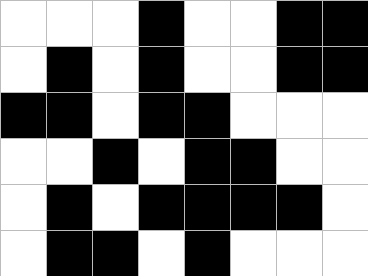[["white", "white", "white", "black", "white", "white", "black", "black"], ["white", "black", "white", "black", "white", "white", "black", "black"], ["black", "black", "white", "black", "black", "white", "white", "white"], ["white", "white", "black", "white", "black", "black", "white", "white"], ["white", "black", "white", "black", "black", "black", "black", "white"], ["white", "black", "black", "white", "black", "white", "white", "white"]]